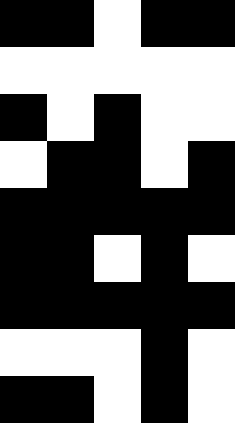[["black", "black", "white", "black", "black"], ["white", "white", "white", "white", "white"], ["black", "white", "black", "white", "white"], ["white", "black", "black", "white", "black"], ["black", "black", "black", "black", "black"], ["black", "black", "white", "black", "white"], ["black", "black", "black", "black", "black"], ["white", "white", "white", "black", "white"], ["black", "black", "white", "black", "white"]]